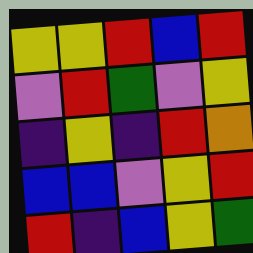[["yellow", "yellow", "red", "blue", "red"], ["violet", "red", "green", "violet", "yellow"], ["indigo", "yellow", "indigo", "red", "orange"], ["blue", "blue", "violet", "yellow", "red"], ["red", "indigo", "blue", "yellow", "green"]]